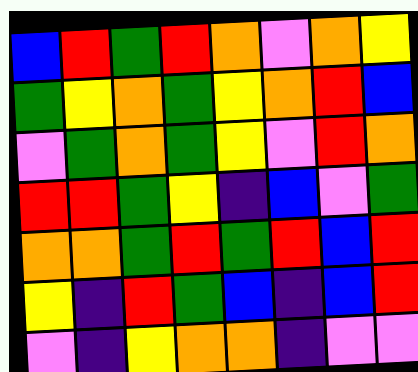[["blue", "red", "green", "red", "orange", "violet", "orange", "yellow"], ["green", "yellow", "orange", "green", "yellow", "orange", "red", "blue"], ["violet", "green", "orange", "green", "yellow", "violet", "red", "orange"], ["red", "red", "green", "yellow", "indigo", "blue", "violet", "green"], ["orange", "orange", "green", "red", "green", "red", "blue", "red"], ["yellow", "indigo", "red", "green", "blue", "indigo", "blue", "red"], ["violet", "indigo", "yellow", "orange", "orange", "indigo", "violet", "violet"]]